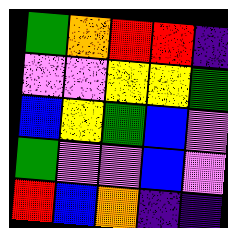[["green", "orange", "red", "red", "indigo"], ["violet", "violet", "yellow", "yellow", "green"], ["blue", "yellow", "green", "blue", "violet"], ["green", "violet", "violet", "blue", "violet"], ["red", "blue", "orange", "indigo", "indigo"]]